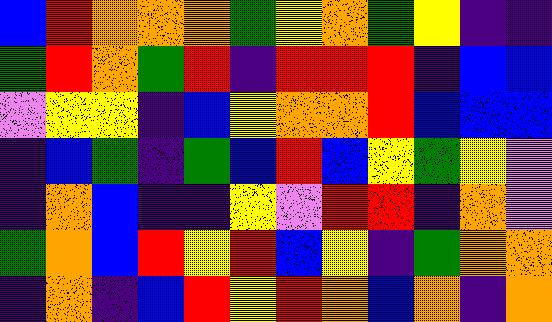[["blue", "red", "orange", "orange", "orange", "green", "yellow", "orange", "green", "yellow", "indigo", "indigo"], ["green", "red", "orange", "green", "red", "indigo", "red", "red", "red", "indigo", "blue", "blue"], ["violet", "yellow", "yellow", "indigo", "blue", "yellow", "orange", "orange", "red", "blue", "blue", "blue"], ["indigo", "blue", "green", "indigo", "green", "blue", "red", "blue", "yellow", "green", "yellow", "violet"], ["indigo", "orange", "blue", "indigo", "indigo", "yellow", "violet", "red", "red", "indigo", "orange", "violet"], ["green", "orange", "blue", "red", "yellow", "red", "blue", "yellow", "indigo", "green", "orange", "orange"], ["indigo", "orange", "indigo", "blue", "red", "yellow", "red", "orange", "blue", "orange", "indigo", "orange"]]